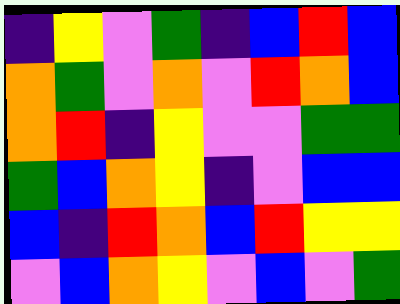[["indigo", "yellow", "violet", "green", "indigo", "blue", "red", "blue"], ["orange", "green", "violet", "orange", "violet", "red", "orange", "blue"], ["orange", "red", "indigo", "yellow", "violet", "violet", "green", "green"], ["green", "blue", "orange", "yellow", "indigo", "violet", "blue", "blue"], ["blue", "indigo", "red", "orange", "blue", "red", "yellow", "yellow"], ["violet", "blue", "orange", "yellow", "violet", "blue", "violet", "green"]]